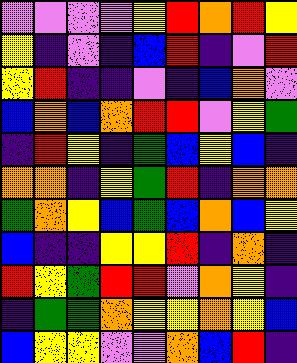[["violet", "violet", "violet", "violet", "yellow", "red", "orange", "red", "yellow"], ["yellow", "indigo", "violet", "indigo", "blue", "red", "indigo", "violet", "red"], ["yellow", "red", "indigo", "indigo", "violet", "indigo", "blue", "orange", "violet"], ["blue", "orange", "blue", "orange", "red", "red", "violet", "yellow", "green"], ["indigo", "red", "yellow", "indigo", "green", "blue", "yellow", "blue", "indigo"], ["orange", "orange", "indigo", "yellow", "green", "red", "indigo", "orange", "orange"], ["green", "orange", "yellow", "blue", "green", "blue", "orange", "blue", "yellow"], ["blue", "indigo", "indigo", "yellow", "yellow", "red", "indigo", "orange", "indigo"], ["red", "yellow", "green", "red", "red", "violet", "orange", "yellow", "indigo"], ["indigo", "green", "green", "orange", "yellow", "yellow", "orange", "yellow", "blue"], ["blue", "yellow", "yellow", "violet", "violet", "orange", "blue", "red", "indigo"]]